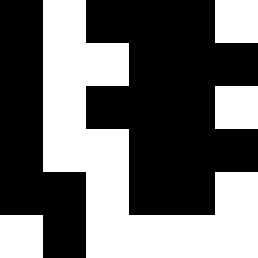[["black", "white", "black", "black", "black", "white"], ["black", "white", "white", "black", "black", "black"], ["black", "white", "black", "black", "black", "white"], ["black", "white", "white", "black", "black", "black"], ["black", "black", "white", "black", "black", "white"], ["white", "black", "white", "white", "white", "white"]]